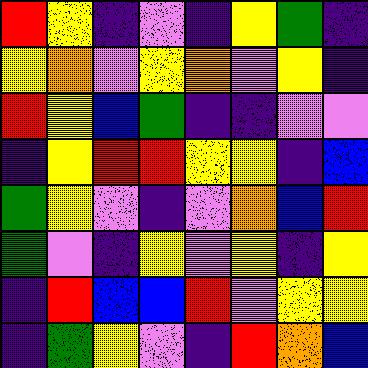[["red", "yellow", "indigo", "violet", "indigo", "yellow", "green", "indigo"], ["yellow", "orange", "violet", "yellow", "orange", "violet", "yellow", "indigo"], ["red", "yellow", "blue", "green", "indigo", "indigo", "violet", "violet"], ["indigo", "yellow", "red", "red", "yellow", "yellow", "indigo", "blue"], ["green", "yellow", "violet", "indigo", "violet", "orange", "blue", "red"], ["green", "violet", "indigo", "yellow", "violet", "yellow", "indigo", "yellow"], ["indigo", "red", "blue", "blue", "red", "violet", "yellow", "yellow"], ["indigo", "green", "yellow", "violet", "indigo", "red", "orange", "blue"]]